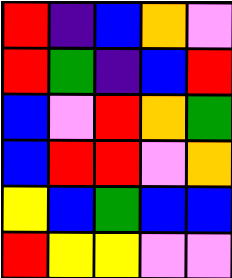[["red", "indigo", "blue", "orange", "violet"], ["red", "green", "indigo", "blue", "red"], ["blue", "violet", "red", "orange", "green"], ["blue", "red", "red", "violet", "orange"], ["yellow", "blue", "green", "blue", "blue"], ["red", "yellow", "yellow", "violet", "violet"]]